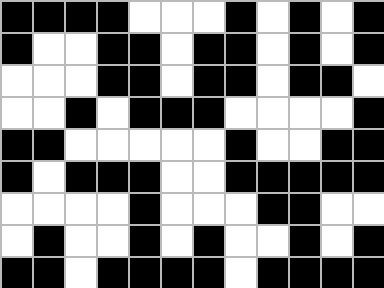[["black", "black", "black", "black", "white", "white", "white", "black", "white", "black", "white", "black"], ["black", "white", "white", "black", "black", "white", "black", "black", "white", "black", "white", "black"], ["white", "white", "white", "black", "black", "white", "black", "black", "white", "black", "black", "white"], ["white", "white", "black", "white", "black", "black", "black", "white", "white", "white", "white", "black"], ["black", "black", "white", "white", "white", "white", "white", "black", "white", "white", "black", "black"], ["black", "white", "black", "black", "black", "white", "white", "black", "black", "black", "black", "black"], ["white", "white", "white", "white", "black", "white", "white", "white", "black", "black", "white", "white"], ["white", "black", "white", "white", "black", "white", "black", "white", "white", "black", "white", "black"], ["black", "black", "white", "black", "black", "black", "black", "white", "black", "black", "black", "black"]]